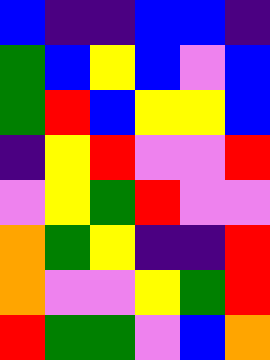[["blue", "indigo", "indigo", "blue", "blue", "indigo"], ["green", "blue", "yellow", "blue", "violet", "blue"], ["green", "red", "blue", "yellow", "yellow", "blue"], ["indigo", "yellow", "red", "violet", "violet", "red"], ["violet", "yellow", "green", "red", "violet", "violet"], ["orange", "green", "yellow", "indigo", "indigo", "red"], ["orange", "violet", "violet", "yellow", "green", "red"], ["red", "green", "green", "violet", "blue", "orange"]]